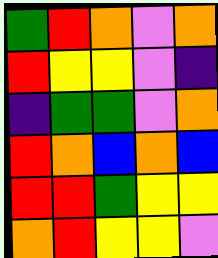[["green", "red", "orange", "violet", "orange"], ["red", "yellow", "yellow", "violet", "indigo"], ["indigo", "green", "green", "violet", "orange"], ["red", "orange", "blue", "orange", "blue"], ["red", "red", "green", "yellow", "yellow"], ["orange", "red", "yellow", "yellow", "violet"]]